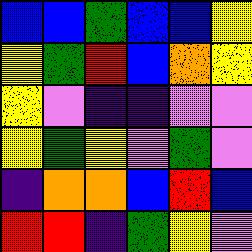[["blue", "blue", "green", "blue", "blue", "yellow"], ["yellow", "green", "red", "blue", "orange", "yellow"], ["yellow", "violet", "indigo", "indigo", "violet", "violet"], ["yellow", "green", "yellow", "violet", "green", "violet"], ["indigo", "orange", "orange", "blue", "red", "blue"], ["red", "red", "indigo", "green", "yellow", "violet"]]